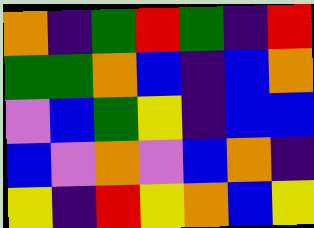[["orange", "indigo", "green", "red", "green", "indigo", "red"], ["green", "green", "orange", "blue", "indigo", "blue", "orange"], ["violet", "blue", "green", "yellow", "indigo", "blue", "blue"], ["blue", "violet", "orange", "violet", "blue", "orange", "indigo"], ["yellow", "indigo", "red", "yellow", "orange", "blue", "yellow"]]